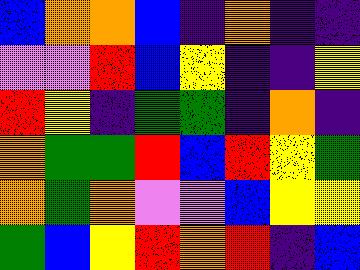[["blue", "orange", "orange", "blue", "indigo", "orange", "indigo", "indigo"], ["violet", "violet", "red", "blue", "yellow", "indigo", "indigo", "yellow"], ["red", "yellow", "indigo", "green", "green", "indigo", "orange", "indigo"], ["orange", "green", "green", "red", "blue", "red", "yellow", "green"], ["orange", "green", "orange", "violet", "violet", "blue", "yellow", "yellow"], ["green", "blue", "yellow", "red", "orange", "red", "indigo", "blue"]]